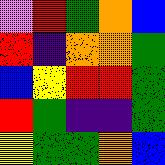[["violet", "red", "green", "orange", "blue"], ["red", "indigo", "orange", "orange", "green"], ["blue", "yellow", "red", "red", "green"], ["red", "green", "indigo", "indigo", "green"], ["yellow", "green", "green", "orange", "blue"]]